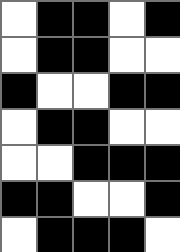[["white", "black", "black", "white", "black"], ["white", "black", "black", "white", "white"], ["black", "white", "white", "black", "black"], ["white", "black", "black", "white", "white"], ["white", "white", "black", "black", "black"], ["black", "black", "white", "white", "black"], ["white", "black", "black", "black", "white"]]